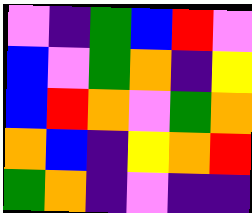[["violet", "indigo", "green", "blue", "red", "violet"], ["blue", "violet", "green", "orange", "indigo", "yellow"], ["blue", "red", "orange", "violet", "green", "orange"], ["orange", "blue", "indigo", "yellow", "orange", "red"], ["green", "orange", "indigo", "violet", "indigo", "indigo"]]